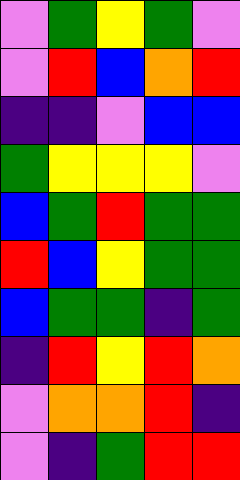[["violet", "green", "yellow", "green", "violet"], ["violet", "red", "blue", "orange", "red"], ["indigo", "indigo", "violet", "blue", "blue"], ["green", "yellow", "yellow", "yellow", "violet"], ["blue", "green", "red", "green", "green"], ["red", "blue", "yellow", "green", "green"], ["blue", "green", "green", "indigo", "green"], ["indigo", "red", "yellow", "red", "orange"], ["violet", "orange", "orange", "red", "indigo"], ["violet", "indigo", "green", "red", "red"]]